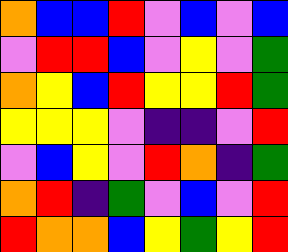[["orange", "blue", "blue", "red", "violet", "blue", "violet", "blue"], ["violet", "red", "red", "blue", "violet", "yellow", "violet", "green"], ["orange", "yellow", "blue", "red", "yellow", "yellow", "red", "green"], ["yellow", "yellow", "yellow", "violet", "indigo", "indigo", "violet", "red"], ["violet", "blue", "yellow", "violet", "red", "orange", "indigo", "green"], ["orange", "red", "indigo", "green", "violet", "blue", "violet", "red"], ["red", "orange", "orange", "blue", "yellow", "green", "yellow", "red"]]